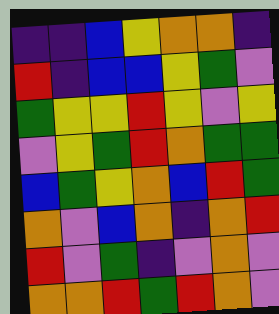[["indigo", "indigo", "blue", "yellow", "orange", "orange", "indigo"], ["red", "indigo", "blue", "blue", "yellow", "green", "violet"], ["green", "yellow", "yellow", "red", "yellow", "violet", "yellow"], ["violet", "yellow", "green", "red", "orange", "green", "green"], ["blue", "green", "yellow", "orange", "blue", "red", "green"], ["orange", "violet", "blue", "orange", "indigo", "orange", "red"], ["red", "violet", "green", "indigo", "violet", "orange", "violet"], ["orange", "orange", "red", "green", "red", "orange", "violet"]]